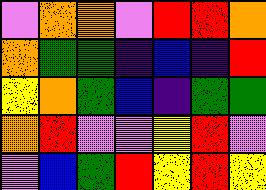[["violet", "orange", "orange", "violet", "red", "red", "orange"], ["orange", "green", "green", "indigo", "blue", "indigo", "red"], ["yellow", "orange", "green", "blue", "indigo", "green", "green"], ["orange", "red", "violet", "violet", "yellow", "red", "violet"], ["violet", "blue", "green", "red", "yellow", "red", "yellow"]]